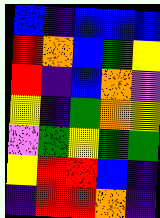[["blue", "indigo", "blue", "blue", "blue"], ["red", "orange", "blue", "green", "yellow"], ["red", "indigo", "blue", "orange", "violet"], ["yellow", "indigo", "green", "orange", "yellow"], ["violet", "green", "yellow", "green", "green"], ["yellow", "red", "red", "blue", "indigo"], ["indigo", "red", "red", "orange", "indigo"]]